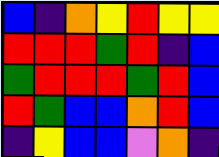[["blue", "indigo", "orange", "yellow", "red", "yellow", "yellow"], ["red", "red", "red", "green", "red", "indigo", "blue"], ["green", "red", "red", "red", "green", "red", "blue"], ["red", "green", "blue", "blue", "orange", "red", "blue"], ["indigo", "yellow", "blue", "blue", "violet", "orange", "indigo"]]